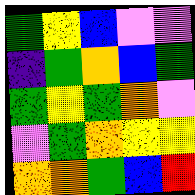[["green", "yellow", "blue", "violet", "violet"], ["indigo", "green", "orange", "blue", "green"], ["green", "yellow", "green", "orange", "violet"], ["violet", "green", "orange", "yellow", "yellow"], ["orange", "orange", "green", "blue", "red"]]